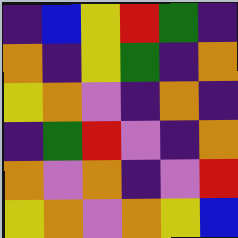[["indigo", "blue", "yellow", "red", "green", "indigo"], ["orange", "indigo", "yellow", "green", "indigo", "orange"], ["yellow", "orange", "violet", "indigo", "orange", "indigo"], ["indigo", "green", "red", "violet", "indigo", "orange"], ["orange", "violet", "orange", "indigo", "violet", "red"], ["yellow", "orange", "violet", "orange", "yellow", "blue"]]